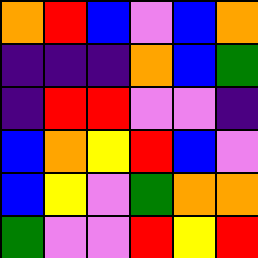[["orange", "red", "blue", "violet", "blue", "orange"], ["indigo", "indigo", "indigo", "orange", "blue", "green"], ["indigo", "red", "red", "violet", "violet", "indigo"], ["blue", "orange", "yellow", "red", "blue", "violet"], ["blue", "yellow", "violet", "green", "orange", "orange"], ["green", "violet", "violet", "red", "yellow", "red"]]